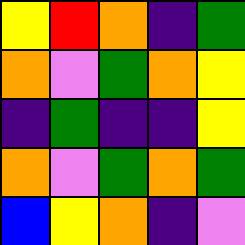[["yellow", "red", "orange", "indigo", "green"], ["orange", "violet", "green", "orange", "yellow"], ["indigo", "green", "indigo", "indigo", "yellow"], ["orange", "violet", "green", "orange", "green"], ["blue", "yellow", "orange", "indigo", "violet"]]